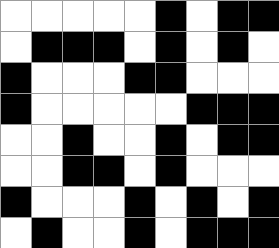[["white", "white", "white", "white", "white", "black", "white", "black", "black"], ["white", "black", "black", "black", "white", "black", "white", "black", "white"], ["black", "white", "white", "white", "black", "black", "white", "white", "white"], ["black", "white", "white", "white", "white", "white", "black", "black", "black"], ["white", "white", "black", "white", "white", "black", "white", "black", "black"], ["white", "white", "black", "black", "white", "black", "white", "white", "white"], ["black", "white", "white", "white", "black", "white", "black", "white", "black"], ["white", "black", "white", "white", "black", "white", "black", "black", "black"]]